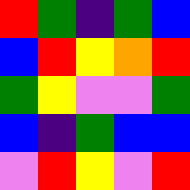[["red", "green", "indigo", "green", "blue"], ["blue", "red", "yellow", "orange", "red"], ["green", "yellow", "violet", "violet", "green"], ["blue", "indigo", "green", "blue", "blue"], ["violet", "red", "yellow", "violet", "red"]]